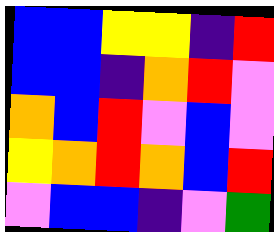[["blue", "blue", "yellow", "yellow", "indigo", "red"], ["blue", "blue", "indigo", "orange", "red", "violet"], ["orange", "blue", "red", "violet", "blue", "violet"], ["yellow", "orange", "red", "orange", "blue", "red"], ["violet", "blue", "blue", "indigo", "violet", "green"]]